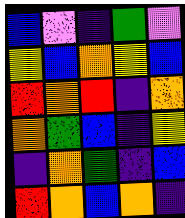[["blue", "violet", "indigo", "green", "violet"], ["yellow", "blue", "orange", "yellow", "blue"], ["red", "orange", "red", "indigo", "orange"], ["orange", "green", "blue", "indigo", "yellow"], ["indigo", "orange", "green", "indigo", "blue"], ["red", "orange", "blue", "orange", "indigo"]]